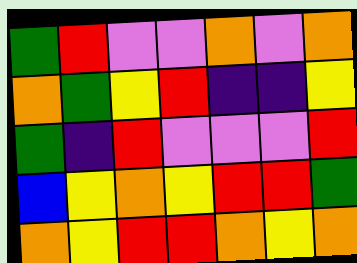[["green", "red", "violet", "violet", "orange", "violet", "orange"], ["orange", "green", "yellow", "red", "indigo", "indigo", "yellow"], ["green", "indigo", "red", "violet", "violet", "violet", "red"], ["blue", "yellow", "orange", "yellow", "red", "red", "green"], ["orange", "yellow", "red", "red", "orange", "yellow", "orange"]]